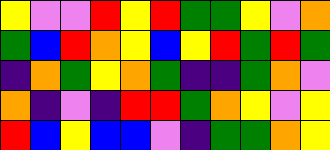[["yellow", "violet", "violet", "red", "yellow", "red", "green", "green", "yellow", "violet", "orange"], ["green", "blue", "red", "orange", "yellow", "blue", "yellow", "red", "green", "red", "green"], ["indigo", "orange", "green", "yellow", "orange", "green", "indigo", "indigo", "green", "orange", "violet"], ["orange", "indigo", "violet", "indigo", "red", "red", "green", "orange", "yellow", "violet", "yellow"], ["red", "blue", "yellow", "blue", "blue", "violet", "indigo", "green", "green", "orange", "yellow"]]